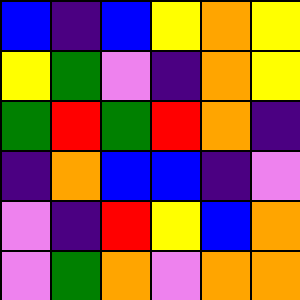[["blue", "indigo", "blue", "yellow", "orange", "yellow"], ["yellow", "green", "violet", "indigo", "orange", "yellow"], ["green", "red", "green", "red", "orange", "indigo"], ["indigo", "orange", "blue", "blue", "indigo", "violet"], ["violet", "indigo", "red", "yellow", "blue", "orange"], ["violet", "green", "orange", "violet", "orange", "orange"]]